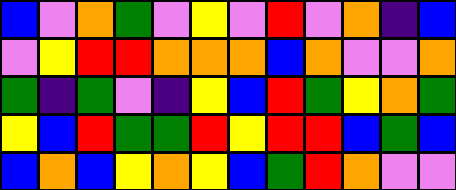[["blue", "violet", "orange", "green", "violet", "yellow", "violet", "red", "violet", "orange", "indigo", "blue"], ["violet", "yellow", "red", "red", "orange", "orange", "orange", "blue", "orange", "violet", "violet", "orange"], ["green", "indigo", "green", "violet", "indigo", "yellow", "blue", "red", "green", "yellow", "orange", "green"], ["yellow", "blue", "red", "green", "green", "red", "yellow", "red", "red", "blue", "green", "blue"], ["blue", "orange", "blue", "yellow", "orange", "yellow", "blue", "green", "red", "orange", "violet", "violet"]]